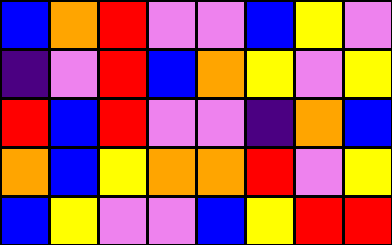[["blue", "orange", "red", "violet", "violet", "blue", "yellow", "violet"], ["indigo", "violet", "red", "blue", "orange", "yellow", "violet", "yellow"], ["red", "blue", "red", "violet", "violet", "indigo", "orange", "blue"], ["orange", "blue", "yellow", "orange", "orange", "red", "violet", "yellow"], ["blue", "yellow", "violet", "violet", "blue", "yellow", "red", "red"]]